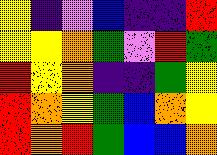[["yellow", "indigo", "violet", "blue", "indigo", "indigo", "red"], ["yellow", "yellow", "orange", "green", "violet", "red", "green"], ["red", "yellow", "orange", "indigo", "indigo", "green", "yellow"], ["red", "orange", "yellow", "green", "blue", "orange", "yellow"], ["red", "orange", "red", "green", "blue", "blue", "orange"]]